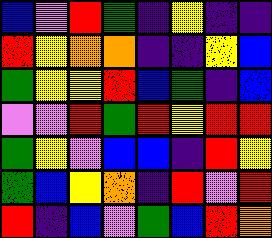[["blue", "violet", "red", "green", "indigo", "yellow", "indigo", "indigo"], ["red", "yellow", "orange", "orange", "indigo", "indigo", "yellow", "blue"], ["green", "yellow", "yellow", "red", "blue", "green", "indigo", "blue"], ["violet", "violet", "red", "green", "red", "yellow", "red", "red"], ["green", "yellow", "violet", "blue", "blue", "indigo", "red", "yellow"], ["green", "blue", "yellow", "orange", "indigo", "red", "violet", "red"], ["red", "indigo", "blue", "violet", "green", "blue", "red", "orange"]]